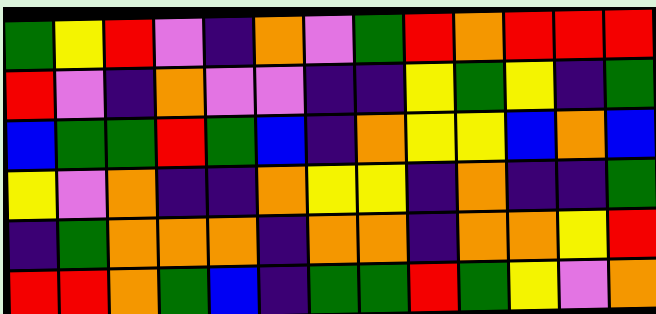[["green", "yellow", "red", "violet", "indigo", "orange", "violet", "green", "red", "orange", "red", "red", "red"], ["red", "violet", "indigo", "orange", "violet", "violet", "indigo", "indigo", "yellow", "green", "yellow", "indigo", "green"], ["blue", "green", "green", "red", "green", "blue", "indigo", "orange", "yellow", "yellow", "blue", "orange", "blue"], ["yellow", "violet", "orange", "indigo", "indigo", "orange", "yellow", "yellow", "indigo", "orange", "indigo", "indigo", "green"], ["indigo", "green", "orange", "orange", "orange", "indigo", "orange", "orange", "indigo", "orange", "orange", "yellow", "red"], ["red", "red", "orange", "green", "blue", "indigo", "green", "green", "red", "green", "yellow", "violet", "orange"]]